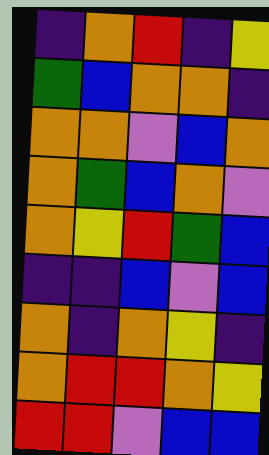[["indigo", "orange", "red", "indigo", "yellow"], ["green", "blue", "orange", "orange", "indigo"], ["orange", "orange", "violet", "blue", "orange"], ["orange", "green", "blue", "orange", "violet"], ["orange", "yellow", "red", "green", "blue"], ["indigo", "indigo", "blue", "violet", "blue"], ["orange", "indigo", "orange", "yellow", "indigo"], ["orange", "red", "red", "orange", "yellow"], ["red", "red", "violet", "blue", "blue"]]